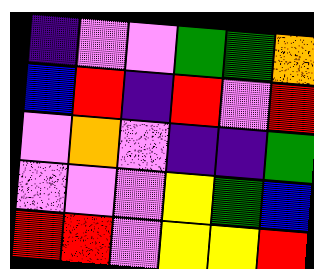[["indigo", "violet", "violet", "green", "green", "orange"], ["blue", "red", "indigo", "red", "violet", "red"], ["violet", "orange", "violet", "indigo", "indigo", "green"], ["violet", "violet", "violet", "yellow", "green", "blue"], ["red", "red", "violet", "yellow", "yellow", "red"]]